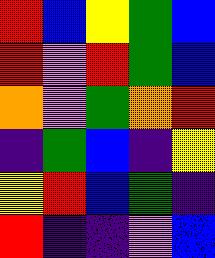[["red", "blue", "yellow", "green", "blue"], ["red", "violet", "red", "green", "blue"], ["orange", "violet", "green", "orange", "red"], ["indigo", "green", "blue", "indigo", "yellow"], ["yellow", "red", "blue", "green", "indigo"], ["red", "indigo", "indigo", "violet", "blue"]]